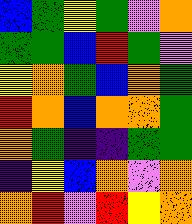[["blue", "green", "yellow", "green", "violet", "orange"], ["green", "green", "blue", "red", "green", "violet"], ["yellow", "orange", "green", "blue", "orange", "green"], ["red", "orange", "blue", "orange", "orange", "green"], ["orange", "green", "indigo", "indigo", "green", "green"], ["indigo", "yellow", "blue", "orange", "violet", "orange"], ["orange", "red", "violet", "red", "yellow", "orange"]]